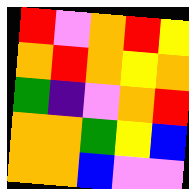[["red", "violet", "orange", "red", "yellow"], ["orange", "red", "orange", "yellow", "orange"], ["green", "indigo", "violet", "orange", "red"], ["orange", "orange", "green", "yellow", "blue"], ["orange", "orange", "blue", "violet", "violet"]]